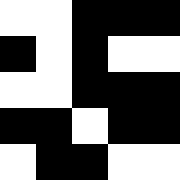[["white", "white", "black", "black", "black"], ["black", "white", "black", "white", "white"], ["white", "white", "black", "black", "black"], ["black", "black", "white", "black", "black"], ["white", "black", "black", "white", "white"]]